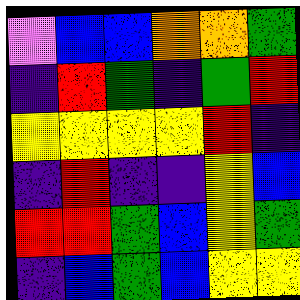[["violet", "blue", "blue", "orange", "orange", "green"], ["indigo", "red", "green", "indigo", "green", "red"], ["yellow", "yellow", "yellow", "yellow", "red", "indigo"], ["indigo", "red", "indigo", "indigo", "yellow", "blue"], ["red", "red", "green", "blue", "yellow", "green"], ["indigo", "blue", "green", "blue", "yellow", "yellow"]]